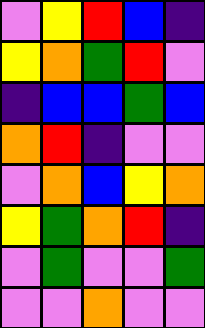[["violet", "yellow", "red", "blue", "indigo"], ["yellow", "orange", "green", "red", "violet"], ["indigo", "blue", "blue", "green", "blue"], ["orange", "red", "indigo", "violet", "violet"], ["violet", "orange", "blue", "yellow", "orange"], ["yellow", "green", "orange", "red", "indigo"], ["violet", "green", "violet", "violet", "green"], ["violet", "violet", "orange", "violet", "violet"]]